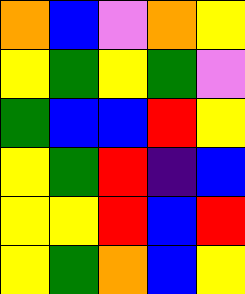[["orange", "blue", "violet", "orange", "yellow"], ["yellow", "green", "yellow", "green", "violet"], ["green", "blue", "blue", "red", "yellow"], ["yellow", "green", "red", "indigo", "blue"], ["yellow", "yellow", "red", "blue", "red"], ["yellow", "green", "orange", "blue", "yellow"]]